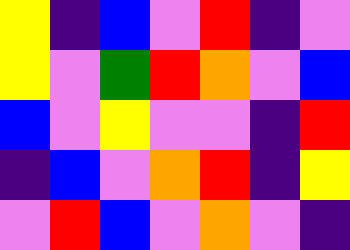[["yellow", "indigo", "blue", "violet", "red", "indigo", "violet"], ["yellow", "violet", "green", "red", "orange", "violet", "blue"], ["blue", "violet", "yellow", "violet", "violet", "indigo", "red"], ["indigo", "blue", "violet", "orange", "red", "indigo", "yellow"], ["violet", "red", "blue", "violet", "orange", "violet", "indigo"]]